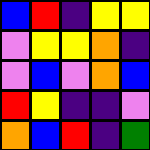[["blue", "red", "indigo", "yellow", "yellow"], ["violet", "yellow", "yellow", "orange", "indigo"], ["violet", "blue", "violet", "orange", "blue"], ["red", "yellow", "indigo", "indigo", "violet"], ["orange", "blue", "red", "indigo", "green"]]